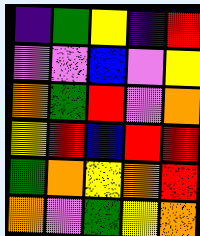[["indigo", "green", "yellow", "indigo", "red"], ["violet", "violet", "blue", "violet", "yellow"], ["orange", "green", "red", "violet", "orange"], ["yellow", "red", "blue", "red", "red"], ["green", "orange", "yellow", "orange", "red"], ["orange", "violet", "green", "yellow", "orange"]]